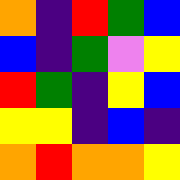[["orange", "indigo", "red", "green", "blue"], ["blue", "indigo", "green", "violet", "yellow"], ["red", "green", "indigo", "yellow", "blue"], ["yellow", "yellow", "indigo", "blue", "indigo"], ["orange", "red", "orange", "orange", "yellow"]]